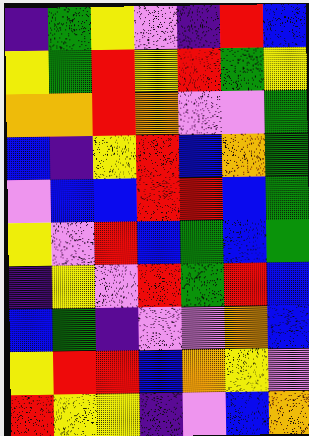[["indigo", "green", "yellow", "violet", "indigo", "red", "blue"], ["yellow", "green", "red", "yellow", "red", "green", "yellow"], ["orange", "orange", "red", "orange", "violet", "violet", "green"], ["blue", "indigo", "yellow", "red", "blue", "orange", "green"], ["violet", "blue", "blue", "red", "red", "blue", "green"], ["yellow", "violet", "red", "blue", "green", "blue", "green"], ["indigo", "yellow", "violet", "red", "green", "red", "blue"], ["blue", "green", "indigo", "violet", "violet", "orange", "blue"], ["yellow", "red", "red", "blue", "orange", "yellow", "violet"], ["red", "yellow", "yellow", "indigo", "violet", "blue", "orange"]]